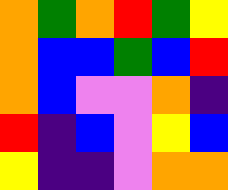[["orange", "green", "orange", "red", "green", "yellow"], ["orange", "blue", "blue", "green", "blue", "red"], ["orange", "blue", "violet", "violet", "orange", "indigo"], ["red", "indigo", "blue", "violet", "yellow", "blue"], ["yellow", "indigo", "indigo", "violet", "orange", "orange"]]